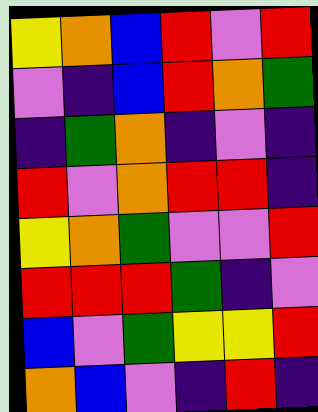[["yellow", "orange", "blue", "red", "violet", "red"], ["violet", "indigo", "blue", "red", "orange", "green"], ["indigo", "green", "orange", "indigo", "violet", "indigo"], ["red", "violet", "orange", "red", "red", "indigo"], ["yellow", "orange", "green", "violet", "violet", "red"], ["red", "red", "red", "green", "indigo", "violet"], ["blue", "violet", "green", "yellow", "yellow", "red"], ["orange", "blue", "violet", "indigo", "red", "indigo"]]